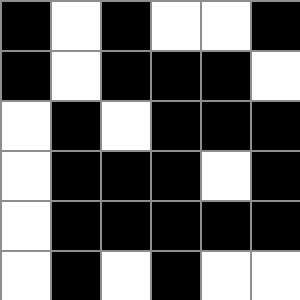[["black", "white", "black", "white", "white", "black"], ["black", "white", "black", "black", "black", "white"], ["white", "black", "white", "black", "black", "black"], ["white", "black", "black", "black", "white", "black"], ["white", "black", "black", "black", "black", "black"], ["white", "black", "white", "black", "white", "white"]]